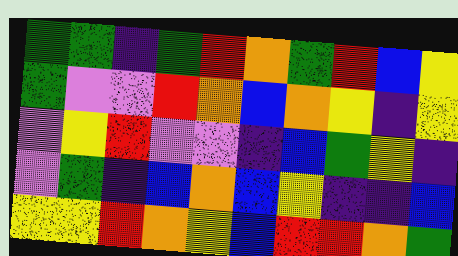[["green", "green", "indigo", "green", "red", "orange", "green", "red", "blue", "yellow"], ["green", "violet", "violet", "red", "orange", "blue", "orange", "yellow", "indigo", "yellow"], ["violet", "yellow", "red", "violet", "violet", "indigo", "blue", "green", "yellow", "indigo"], ["violet", "green", "indigo", "blue", "orange", "blue", "yellow", "indigo", "indigo", "blue"], ["yellow", "yellow", "red", "orange", "yellow", "blue", "red", "red", "orange", "green"]]